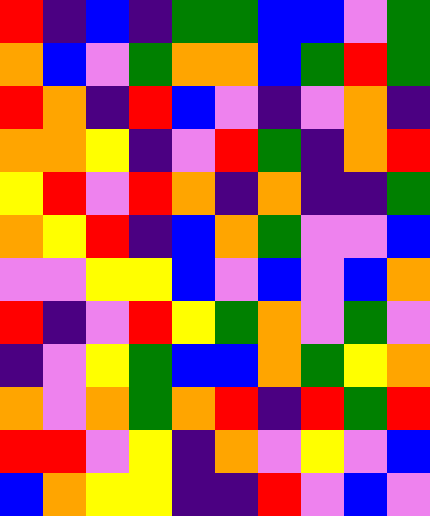[["red", "indigo", "blue", "indigo", "green", "green", "blue", "blue", "violet", "green"], ["orange", "blue", "violet", "green", "orange", "orange", "blue", "green", "red", "green"], ["red", "orange", "indigo", "red", "blue", "violet", "indigo", "violet", "orange", "indigo"], ["orange", "orange", "yellow", "indigo", "violet", "red", "green", "indigo", "orange", "red"], ["yellow", "red", "violet", "red", "orange", "indigo", "orange", "indigo", "indigo", "green"], ["orange", "yellow", "red", "indigo", "blue", "orange", "green", "violet", "violet", "blue"], ["violet", "violet", "yellow", "yellow", "blue", "violet", "blue", "violet", "blue", "orange"], ["red", "indigo", "violet", "red", "yellow", "green", "orange", "violet", "green", "violet"], ["indigo", "violet", "yellow", "green", "blue", "blue", "orange", "green", "yellow", "orange"], ["orange", "violet", "orange", "green", "orange", "red", "indigo", "red", "green", "red"], ["red", "red", "violet", "yellow", "indigo", "orange", "violet", "yellow", "violet", "blue"], ["blue", "orange", "yellow", "yellow", "indigo", "indigo", "red", "violet", "blue", "violet"]]